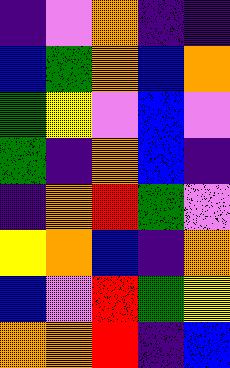[["indigo", "violet", "orange", "indigo", "indigo"], ["blue", "green", "orange", "blue", "orange"], ["green", "yellow", "violet", "blue", "violet"], ["green", "indigo", "orange", "blue", "indigo"], ["indigo", "orange", "red", "green", "violet"], ["yellow", "orange", "blue", "indigo", "orange"], ["blue", "violet", "red", "green", "yellow"], ["orange", "orange", "red", "indigo", "blue"]]